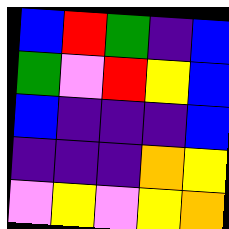[["blue", "red", "green", "indigo", "blue"], ["green", "violet", "red", "yellow", "blue"], ["blue", "indigo", "indigo", "indigo", "blue"], ["indigo", "indigo", "indigo", "orange", "yellow"], ["violet", "yellow", "violet", "yellow", "orange"]]